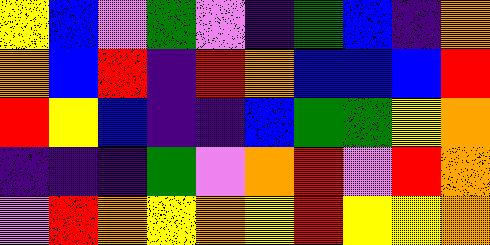[["yellow", "blue", "violet", "green", "violet", "indigo", "green", "blue", "indigo", "orange"], ["orange", "blue", "red", "indigo", "red", "orange", "blue", "blue", "blue", "red"], ["red", "yellow", "blue", "indigo", "indigo", "blue", "green", "green", "yellow", "orange"], ["indigo", "indigo", "indigo", "green", "violet", "orange", "red", "violet", "red", "orange"], ["violet", "red", "orange", "yellow", "orange", "yellow", "red", "yellow", "yellow", "orange"]]